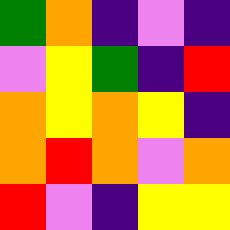[["green", "orange", "indigo", "violet", "indigo"], ["violet", "yellow", "green", "indigo", "red"], ["orange", "yellow", "orange", "yellow", "indigo"], ["orange", "red", "orange", "violet", "orange"], ["red", "violet", "indigo", "yellow", "yellow"]]